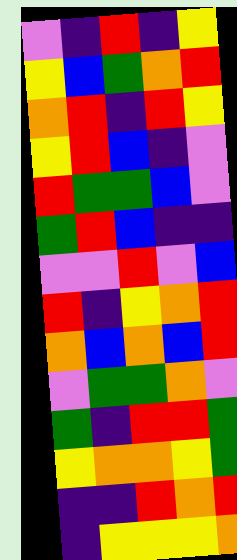[["violet", "indigo", "red", "indigo", "yellow"], ["yellow", "blue", "green", "orange", "red"], ["orange", "red", "indigo", "red", "yellow"], ["yellow", "red", "blue", "indigo", "violet"], ["red", "green", "green", "blue", "violet"], ["green", "red", "blue", "indigo", "indigo"], ["violet", "violet", "red", "violet", "blue"], ["red", "indigo", "yellow", "orange", "red"], ["orange", "blue", "orange", "blue", "red"], ["violet", "green", "green", "orange", "violet"], ["green", "indigo", "red", "red", "green"], ["yellow", "orange", "orange", "yellow", "green"], ["indigo", "indigo", "red", "orange", "red"], ["indigo", "yellow", "yellow", "yellow", "orange"]]